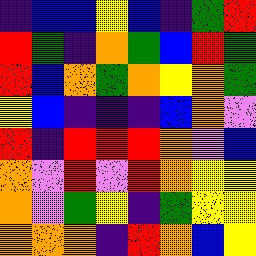[["indigo", "blue", "blue", "yellow", "blue", "indigo", "green", "red"], ["red", "green", "indigo", "orange", "green", "blue", "red", "green"], ["red", "blue", "orange", "green", "orange", "yellow", "orange", "green"], ["yellow", "blue", "indigo", "indigo", "indigo", "blue", "orange", "violet"], ["red", "indigo", "red", "red", "red", "orange", "violet", "blue"], ["orange", "violet", "red", "violet", "red", "orange", "yellow", "yellow"], ["orange", "violet", "green", "yellow", "indigo", "green", "yellow", "yellow"], ["orange", "orange", "orange", "indigo", "red", "orange", "blue", "yellow"]]